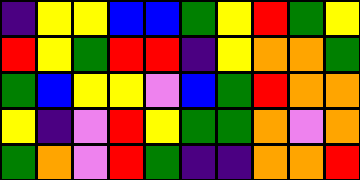[["indigo", "yellow", "yellow", "blue", "blue", "green", "yellow", "red", "green", "yellow"], ["red", "yellow", "green", "red", "red", "indigo", "yellow", "orange", "orange", "green"], ["green", "blue", "yellow", "yellow", "violet", "blue", "green", "red", "orange", "orange"], ["yellow", "indigo", "violet", "red", "yellow", "green", "green", "orange", "violet", "orange"], ["green", "orange", "violet", "red", "green", "indigo", "indigo", "orange", "orange", "red"]]